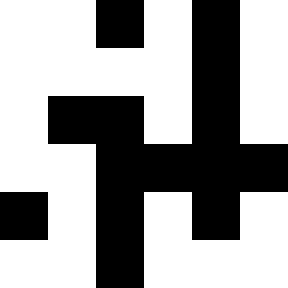[["white", "white", "black", "white", "black", "white"], ["white", "white", "white", "white", "black", "white"], ["white", "black", "black", "white", "black", "white"], ["white", "white", "black", "black", "black", "black"], ["black", "white", "black", "white", "black", "white"], ["white", "white", "black", "white", "white", "white"]]